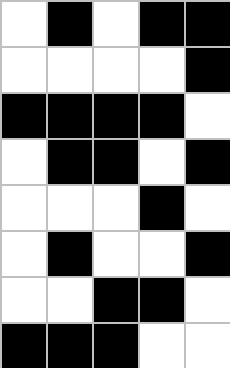[["white", "black", "white", "black", "black"], ["white", "white", "white", "white", "black"], ["black", "black", "black", "black", "white"], ["white", "black", "black", "white", "black"], ["white", "white", "white", "black", "white"], ["white", "black", "white", "white", "black"], ["white", "white", "black", "black", "white"], ["black", "black", "black", "white", "white"]]